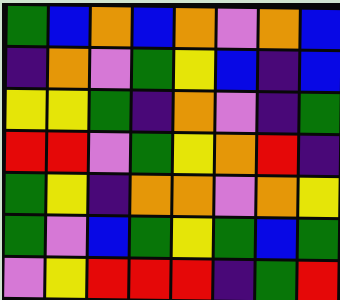[["green", "blue", "orange", "blue", "orange", "violet", "orange", "blue"], ["indigo", "orange", "violet", "green", "yellow", "blue", "indigo", "blue"], ["yellow", "yellow", "green", "indigo", "orange", "violet", "indigo", "green"], ["red", "red", "violet", "green", "yellow", "orange", "red", "indigo"], ["green", "yellow", "indigo", "orange", "orange", "violet", "orange", "yellow"], ["green", "violet", "blue", "green", "yellow", "green", "blue", "green"], ["violet", "yellow", "red", "red", "red", "indigo", "green", "red"]]